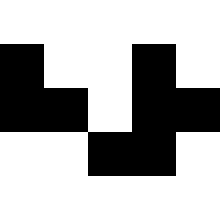[["white", "white", "white", "white", "white"], ["black", "white", "white", "black", "white"], ["black", "black", "white", "black", "black"], ["white", "white", "black", "black", "white"], ["white", "white", "white", "white", "white"]]